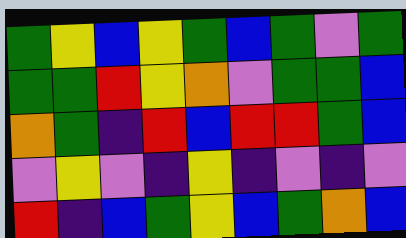[["green", "yellow", "blue", "yellow", "green", "blue", "green", "violet", "green"], ["green", "green", "red", "yellow", "orange", "violet", "green", "green", "blue"], ["orange", "green", "indigo", "red", "blue", "red", "red", "green", "blue"], ["violet", "yellow", "violet", "indigo", "yellow", "indigo", "violet", "indigo", "violet"], ["red", "indigo", "blue", "green", "yellow", "blue", "green", "orange", "blue"]]